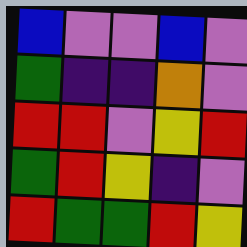[["blue", "violet", "violet", "blue", "violet"], ["green", "indigo", "indigo", "orange", "violet"], ["red", "red", "violet", "yellow", "red"], ["green", "red", "yellow", "indigo", "violet"], ["red", "green", "green", "red", "yellow"]]